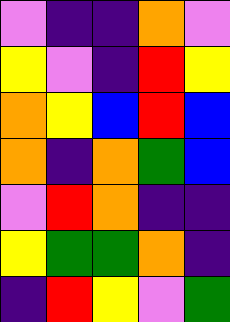[["violet", "indigo", "indigo", "orange", "violet"], ["yellow", "violet", "indigo", "red", "yellow"], ["orange", "yellow", "blue", "red", "blue"], ["orange", "indigo", "orange", "green", "blue"], ["violet", "red", "orange", "indigo", "indigo"], ["yellow", "green", "green", "orange", "indigo"], ["indigo", "red", "yellow", "violet", "green"]]